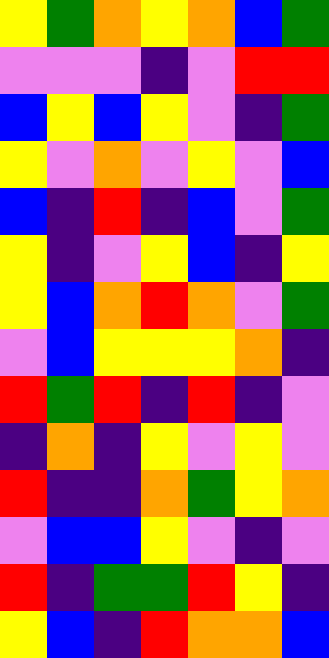[["yellow", "green", "orange", "yellow", "orange", "blue", "green"], ["violet", "violet", "violet", "indigo", "violet", "red", "red"], ["blue", "yellow", "blue", "yellow", "violet", "indigo", "green"], ["yellow", "violet", "orange", "violet", "yellow", "violet", "blue"], ["blue", "indigo", "red", "indigo", "blue", "violet", "green"], ["yellow", "indigo", "violet", "yellow", "blue", "indigo", "yellow"], ["yellow", "blue", "orange", "red", "orange", "violet", "green"], ["violet", "blue", "yellow", "yellow", "yellow", "orange", "indigo"], ["red", "green", "red", "indigo", "red", "indigo", "violet"], ["indigo", "orange", "indigo", "yellow", "violet", "yellow", "violet"], ["red", "indigo", "indigo", "orange", "green", "yellow", "orange"], ["violet", "blue", "blue", "yellow", "violet", "indigo", "violet"], ["red", "indigo", "green", "green", "red", "yellow", "indigo"], ["yellow", "blue", "indigo", "red", "orange", "orange", "blue"]]